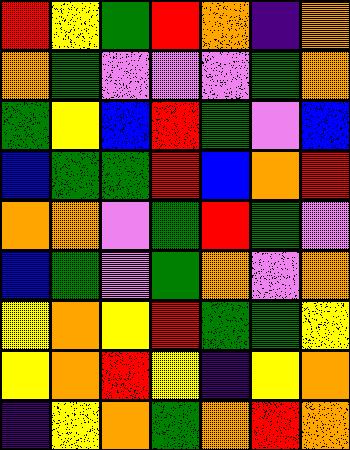[["red", "yellow", "green", "red", "orange", "indigo", "orange"], ["orange", "green", "violet", "violet", "violet", "green", "orange"], ["green", "yellow", "blue", "red", "green", "violet", "blue"], ["blue", "green", "green", "red", "blue", "orange", "red"], ["orange", "orange", "violet", "green", "red", "green", "violet"], ["blue", "green", "violet", "green", "orange", "violet", "orange"], ["yellow", "orange", "yellow", "red", "green", "green", "yellow"], ["yellow", "orange", "red", "yellow", "indigo", "yellow", "orange"], ["indigo", "yellow", "orange", "green", "orange", "red", "orange"]]